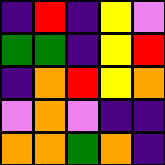[["indigo", "red", "indigo", "yellow", "violet"], ["green", "green", "indigo", "yellow", "red"], ["indigo", "orange", "red", "yellow", "orange"], ["violet", "orange", "violet", "indigo", "indigo"], ["orange", "orange", "green", "orange", "indigo"]]